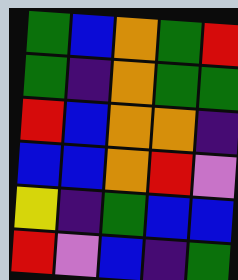[["green", "blue", "orange", "green", "red"], ["green", "indigo", "orange", "green", "green"], ["red", "blue", "orange", "orange", "indigo"], ["blue", "blue", "orange", "red", "violet"], ["yellow", "indigo", "green", "blue", "blue"], ["red", "violet", "blue", "indigo", "green"]]